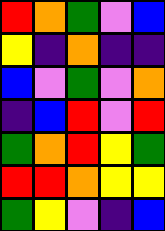[["red", "orange", "green", "violet", "blue"], ["yellow", "indigo", "orange", "indigo", "indigo"], ["blue", "violet", "green", "violet", "orange"], ["indigo", "blue", "red", "violet", "red"], ["green", "orange", "red", "yellow", "green"], ["red", "red", "orange", "yellow", "yellow"], ["green", "yellow", "violet", "indigo", "blue"]]